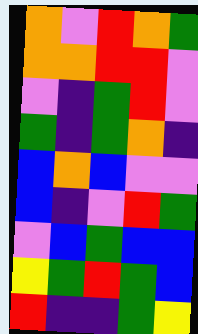[["orange", "violet", "red", "orange", "green"], ["orange", "orange", "red", "red", "violet"], ["violet", "indigo", "green", "red", "violet"], ["green", "indigo", "green", "orange", "indigo"], ["blue", "orange", "blue", "violet", "violet"], ["blue", "indigo", "violet", "red", "green"], ["violet", "blue", "green", "blue", "blue"], ["yellow", "green", "red", "green", "blue"], ["red", "indigo", "indigo", "green", "yellow"]]